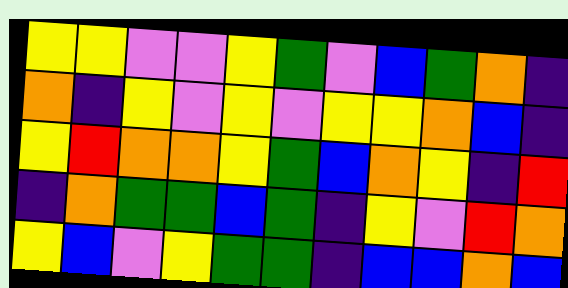[["yellow", "yellow", "violet", "violet", "yellow", "green", "violet", "blue", "green", "orange", "indigo"], ["orange", "indigo", "yellow", "violet", "yellow", "violet", "yellow", "yellow", "orange", "blue", "indigo"], ["yellow", "red", "orange", "orange", "yellow", "green", "blue", "orange", "yellow", "indigo", "red"], ["indigo", "orange", "green", "green", "blue", "green", "indigo", "yellow", "violet", "red", "orange"], ["yellow", "blue", "violet", "yellow", "green", "green", "indigo", "blue", "blue", "orange", "blue"]]